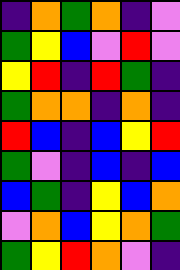[["indigo", "orange", "green", "orange", "indigo", "violet"], ["green", "yellow", "blue", "violet", "red", "violet"], ["yellow", "red", "indigo", "red", "green", "indigo"], ["green", "orange", "orange", "indigo", "orange", "indigo"], ["red", "blue", "indigo", "blue", "yellow", "red"], ["green", "violet", "indigo", "blue", "indigo", "blue"], ["blue", "green", "indigo", "yellow", "blue", "orange"], ["violet", "orange", "blue", "yellow", "orange", "green"], ["green", "yellow", "red", "orange", "violet", "indigo"]]